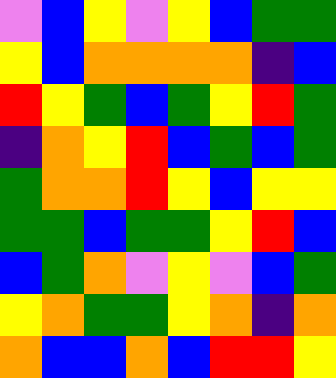[["violet", "blue", "yellow", "violet", "yellow", "blue", "green", "green"], ["yellow", "blue", "orange", "orange", "orange", "orange", "indigo", "blue"], ["red", "yellow", "green", "blue", "green", "yellow", "red", "green"], ["indigo", "orange", "yellow", "red", "blue", "green", "blue", "green"], ["green", "orange", "orange", "red", "yellow", "blue", "yellow", "yellow"], ["green", "green", "blue", "green", "green", "yellow", "red", "blue"], ["blue", "green", "orange", "violet", "yellow", "violet", "blue", "green"], ["yellow", "orange", "green", "green", "yellow", "orange", "indigo", "orange"], ["orange", "blue", "blue", "orange", "blue", "red", "red", "yellow"]]